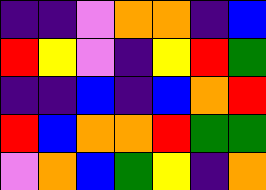[["indigo", "indigo", "violet", "orange", "orange", "indigo", "blue"], ["red", "yellow", "violet", "indigo", "yellow", "red", "green"], ["indigo", "indigo", "blue", "indigo", "blue", "orange", "red"], ["red", "blue", "orange", "orange", "red", "green", "green"], ["violet", "orange", "blue", "green", "yellow", "indigo", "orange"]]